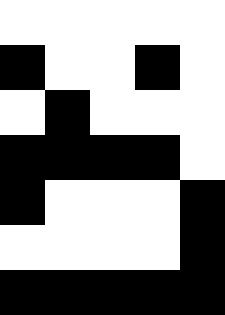[["white", "white", "white", "white", "white"], ["black", "white", "white", "black", "white"], ["white", "black", "white", "white", "white"], ["black", "black", "black", "black", "white"], ["black", "white", "white", "white", "black"], ["white", "white", "white", "white", "black"], ["black", "black", "black", "black", "black"]]